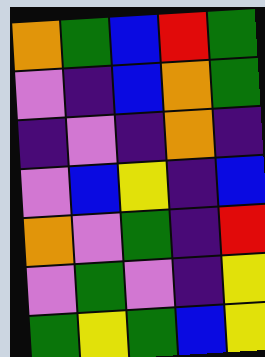[["orange", "green", "blue", "red", "green"], ["violet", "indigo", "blue", "orange", "green"], ["indigo", "violet", "indigo", "orange", "indigo"], ["violet", "blue", "yellow", "indigo", "blue"], ["orange", "violet", "green", "indigo", "red"], ["violet", "green", "violet", "indigo", "yellow"], ["green", "yellow", "green", "blue", "yellow"]]